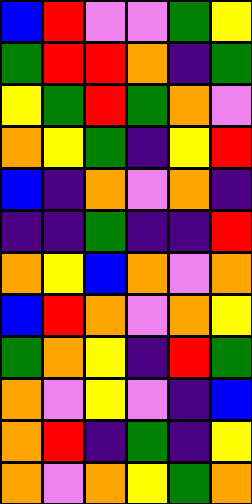[["blue", "red", "violet", "violet", "green", "yellow"], ["green", "red", "red", "orange", "indigo", "green"], ["yellow", "green", "red", "green", "orange", "violet"], ["orange", "yellow", "green", "indigo", "yellow", "red"], ["blue", "indigo", "orange", "violet", "orange", "indigo"], ["indigo", "indigo", "green", "indigo", "indigo", "red"], ["orange", "yellow", "blue", "orange", "violet", "orange"], ["blue", "red", "orange", "violet", "orange", "yellow"], ["green", "orange", "yellow", "indigo", "red", "green"], ["orange", "violet", "yellow", "violet", "indigo", "blue"], ["orange", "red", "indigo", "green", "indigo", "yellow"], ["orange", "violet", "orange", "yellow", "green", "orange"]]